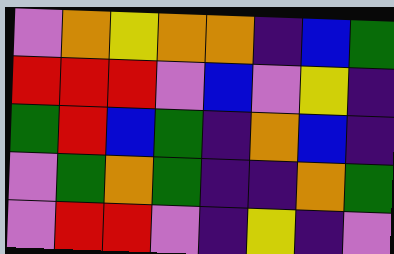[["violet", "orange", "yellow", "orange", "orange", "indigo", "blue", "green"], ["red", "red", "red", "violet", "blue", "violet", "yellow", "indigo"], ["green", "red", "blue", "green", "indigo", "orange", "blue", "indigo"], ["violet", "green", "orange", "green", "indigo", "indigo", "orange", "green"], ["violet", "red", "red", "violet", "indigo", "yellow", "indigo", "violet"]]